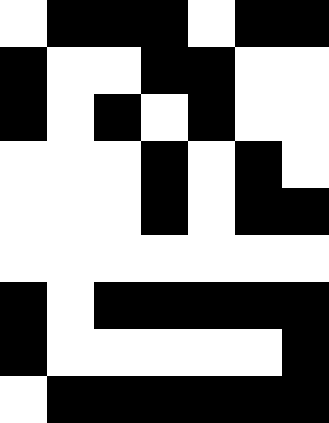[["white", "black", "black", "black", "white", "black", "black"], ["black", "white", "white", "black", "black", "white", "white"], ["black", "white", "black", "white", "black", "white", "white"], ["white", "white", "white", "black", "white", "black", "white"], ["white", "white", "white", "black", "white", "black", "black"], ["white", "white", "white", "white", "white", "white", "white"], ["black", "white", "black", "black", "black", "black", "black"], ["black", "white", "white", "white", "white", "white", "black"], ["white", "black", "black", "black", "black", "black", "black"]]